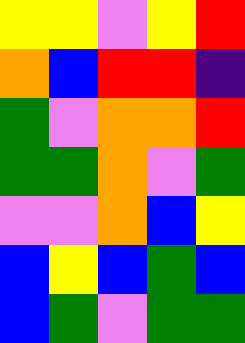[["yellow", "yellow", "violet", "yellow", "red"], ["orange", "blue", "red", "red", "indigo"], ["green", "violet", "orange", "orange", "red"], ["green", "green", "orange", "violet", "green"], ["violet", "violet", "orange", "blue", "yellow"], ["blue", "yellow", "blue", "green", "blue"], ["blue", "green", "violet", "green", "green"]]